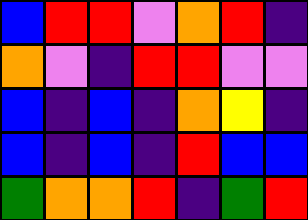[["blue", "red", "red", "violet", "orange", "red", "indigo"], ["orange", "violet", "indigo", "red", "red", "violet", "violet"], ["blue", "indigo", "blue", "indigo", "orange", "yellow", "indigo"], ["blue", "indigo", "blue", "indigo", "red", "blue", "blue"], ["green", "orange", "orange", "red", "indigo", "green", "red"]]